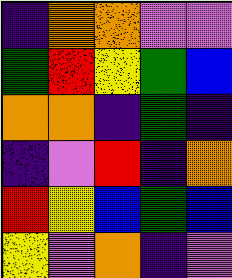[["indigo", "orange", "orange", "violet", "violet"], ["green", "red", "yellow", "green", "blue"], ["orange", "orange", "indigo", "green", "indigo"], ["indigo", "violet", "red", "indigo", "orange"], ["red", "yellow", "blue", "green", "blue"], ["yellow", "violet", "orange", "indigo", "violet"]]